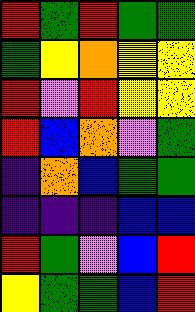[["red", "green", "red", "green", "green"], ["green", "yellow", "orange", "yellow", "yellow"], ["red", "violet", "red", "yellow", "yellow"], ["red", "blue", "orange", "violet", "green"], ["indigo", "orange", "blue", "green", "green"], ["indigo", "indigo", "indigo", "blue", "blue"], ["red", "green", "violet", "blue", "red"], ["yellow", "green", "green", "blue", "red"]]